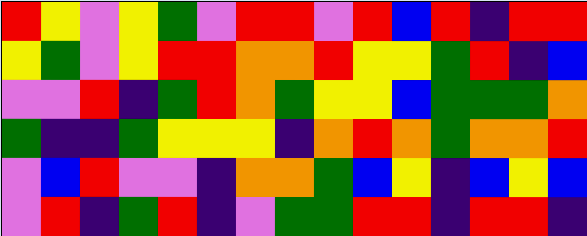[["red", "yellow", "violet", "yellow", "green", "violet", "red", "red", "violet", "red", "blue", "red", "indigo", "red", "red"], ["yellow", "green", "violet", "yellow", "red", "red", "orange", "orange", "red", "yellow", "yellow", "green", "red", "indigo", "blue"], ["violet", "violet", "red", "indigo", "green", "red", "orange", "green", "yellow", "yellow", "blue", "green", "green", "green", "orange"], ["green", "indigo", "indigo", "green", "yellow", "yellow", "yellow", "indigo", "orange", "red", "orange", "green", "orange", "orange", "red"], ["violet", "blue", "red", "violet", "violet", "indigo", "orange", "orange", "green", "blue", "yellow", "indigo", "blue", "yellow", "blue"], ["violet", "red", "indigo", "green", "red", "indigo", "violet", "green", "green", "red", "red", "indigo", "red", "red", "indigo"]]